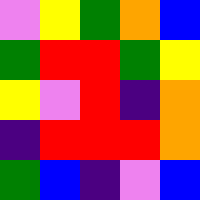[["violet", "yellow", "green", "orange", "blue"], ["green", "red", "red", "green", "yellow"], ["yellow", "violet", "red", "indigo", "orange"], ["indigo", "red", "red", "red", "orange"], ["green", "blue", "indigo", "violet", "blue"]]